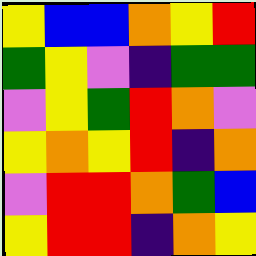[["yellow", "blue", "blue", "orange", "yellow", "red"], ["green", "yellow", "violet", "indigo", "green", "green"], ["violet", "yellow", "green", "red", "orange", "violet"], ["yellow", "orange", "yellow", "red", "indigo", "orange"], ["violet", "red", "red", "orange", "green", "blue"], ["yellow", "red", "red", "indigo", "orange", "yellow"]]